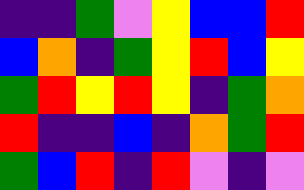[["indigo", "indigo", "green", "violet", "yellow", "blue", "blue", "red"], ["blue", "orange", "indigo", "green", "yellow", "red", "blue", "yellow"], ["green", "red", "yellow", "red", "yellow", "indigo", "green", "orange"], ["red", "indigo", "indigo", "blue", "indigo", "orange", "green", "red"], ["green", "blue", "red", "indigo", "red", "violet", "indigo", "violet"]]